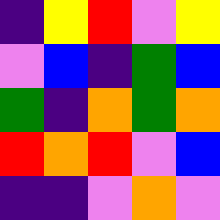[["indigo", "yellow", "red", "violet", "yellow"], ["violet", "blue", "indigo", "green", "blue"], ["green", "indigo", "orange", "green", "orange"], ["red", "orange", "red", "violet", "blue"], ["indigo", "indigo", "violet", "orange", "violet"]]